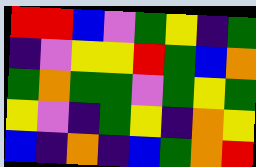[["red", "red", "blue", "violet", "green", "yellow", "indigo", "green"], ["indigo", "violet", "yellow", "yellow", "red", "green", "blue", "orange"], ["green", "orange", "green", "green", "violet", "green", "yellow", "green"], ["yellow", "violet", "indigo", "green", "yellow", "indigo", "orange", "yellow"], ["blue", "indigo", "orange", "indigo", "blue", "green", "orange", "red"]]